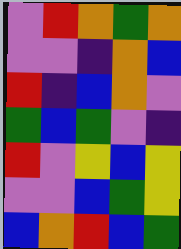[["violet", "red", "orange", "green", "orange"], ["violet", "violet", "indigo", "orange", "blue"], ["red", "indigo", "blue", "orange", "violet"], ["green", "blue", "green", "violet", "indigo"], ["red", "violet", "yellow", "blue", "yellow"], ["violet", "violet", "blue", "green", "yellow"], ["blue", "orange", "red", "blue", "green"]]